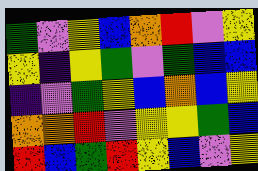[["green", "violet", "yellow", "blue", "orange", "red", "violet", "yellow"], ["yellow", "indigo", "yellow", "green", "violet", "green", "blue", "blue"], ["indigo", "violet", "green", "yellow", "blue", "orange", "blue", "yellow"], ["orange", "orange", "red", "violet", "yellow", "yellow", "green", "blue"], ["red", "blue", "green", "red", "yellow", "blue", "violet", "yellow"]]